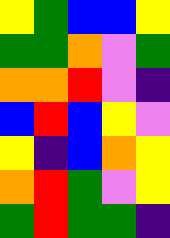[["yellow", "green", "blue", "blue", "yellow"], ["green", "green", "orange", "violet", "green"], ["orange", "orange", "red", "violet", "indigo"], ["blue", "red", "blue", "yellow", "violet"], ["yellow", "indigo", "blue", "orange", "yellow"], ["orange", "red", "green", "violet", "yellow"], ["green", "red", "green", "green", "indigo"]]